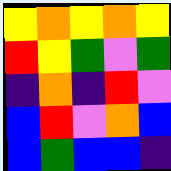[["yellow", "orange", "yellow", "orange", "yellow"], ["red", "yellow", "green", "violet", "green"], ["indigo", "orange", "indigo", "red", "violet"], ["blue", "red", "violet", "orange", "blue"], ["blue", "green", "blue", "blue", "indigo"]]